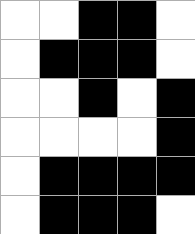[["white", "white", "black", "black", "white"], ["white", "black", "black", "black", "white"], ["white", "white", "black", "white", "black"], ["white", "white", "white", "white", "black"], ["white", "black", "black", "black", "black"], ["white", "black", "black", "black", "white"]]